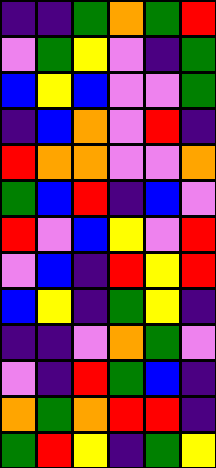[["indigo", "indigo", "green", "orange", "green", "red"], ["violet", "green", "yellow", "violet", "indigo", "green"], ["blue", "yellow", "blue", "violet", "violet", "green"], ["indigo", "blue", "orange", "violet", "red", "indigo"], ["red", "orange", "orange", "violet", "violet", "orange"], ["green", "blue", "red", "indigo", "blue", "violet"], ["red", "violet", "blue", "yellow", "violet", "red"], ["violet", "blue", "indigo", "red", "yellow", "red"], ["blue", "yellow", "indigo", "green", "yellow", "indigo"], ["indigo", "indigo", "violet", "orange", "green", "violet"], ["violet", "indigo", "red", "green", "blue", "indigo"], ["orange", "green", "orange", "red", "red", "indigo"], ["green", "red", "yellow", "indigo", "green", "yellow"]]